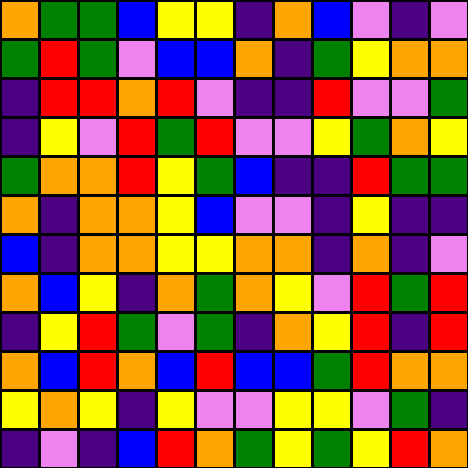[["orange", "green", "green", "blue", "yellow", "yellow", "indigo", "orange", "blue", "violet", "indigo", "violet"], ["green", "red", "green", "violet", "blue", "blue", "orange", "indigo", "green", "yellow", "orange", "orange"], ["indigo", "red", "red", "orange", "red", "violet", "indigo", "indigo", "red", "violet", "violet", "green"], ["indigo", "yellow", "violet", "red", "green", "red", "violet", "violet", "yellow", "green", "orange", "yellow"], ["green", "orange", "orange", "red", "yellow", "green", "blue", "indigo", "indigo", "red", "green", "green"], ["orange", "indigo", "orange", "orange", "yellow", "blue", "violet", "violet", "indigo", "yellow", "indigo", "indigo"], ["blue", "indigo", "orange", "orange", "yellow", "yellow", "orange", "orange", "indigo", "orange", "indigo", "violet"], ["orange", "blue", "yellow", "indigo", "orange", "green", "orange", "yellow", "violet", "red", "green", "red"], ["indigo", "yellow", "red", "green", "violet", "green", "indigo", "orange", "yellow", "red", "indigo", "red"], ["orange", "blue", "red", "orange", "blue", "red", "blue", "blue", "green", "red", "orange", "orange"], ["yellow", "orange", "yellow", "indigo", "yellow", "violet", "violet", "yellow", "yellow", "violet", "green", "indigo"], ["indigo", "violet", "indigo", "blue", "red", "orange", "green", "yellow", "green", "yellow", "red", "orange"]]